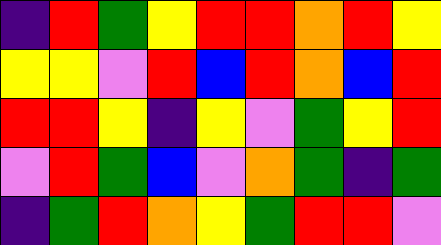[["indigo", "red", "green", "yellow", "red", "red", "orange", "red", "yellow"], ["yellow", "yellow", "violet", "red", "blue", "red", "orange", "blue", "red"], ["red", "red", "yellow", "indigo", "yellow", "violet", "green", "yellow", "red"], ["violet", "red", "green", "blue", "violet", "orange", "green", "indigo", "green"], ["indigo", "green", "red", "orange", "yellow", "green", "red", "red", "violet"]]